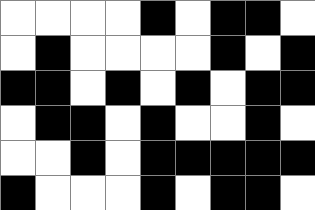[["white", "white", "white", "white", "black", "white", "black", "black", "white"], ["white", "black", "white", "white", "white", "white", "black", "white", "black"], ["black", "black", "white", "black", "white", "black", "white", "black", "black"], ["white", "black", "black", "white", "black", "white", "white", "black", "white"], ["white", "white", "black", "white", "black", "black", "black", "black", "black"], ["black", "white", "white", "white", "black", "white", "black", "black", "white"]]